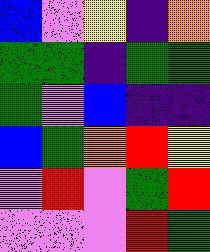[["blue", "violet", "yellow", "indigo", "orange"], ["green", "green", "indigo", "green", "green"], ["green", "violet", "blue", "indigo", "indigo"], ["blue", "green", "orange", "red", "yellow"], ["violet", "red", "violet", "green", "red"], ["violet", "violet", "violet", "red", "green"]]